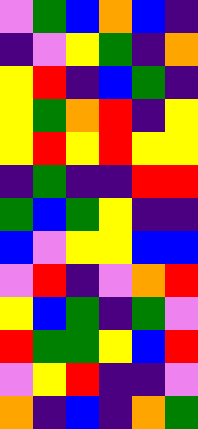[["violet", "green", "blue", "orange", "blue", "indigo"], ["indigo", "violet", "yellow", "green", "indigo", "orange"], ["yellow", "red", "indigo", "blue", "green", "indigo"], ["yellow", "green", "orange", "red", "indigo", "yellow"], ["yellow", "red", "yellow", "red", "yellow", "yellow"], ["indigo", "green", "indigo", "indigo", "red", "red"], ["green", "blue", "green", "yellow", "indigo", "indigo"], ["blue", "violet", "yellow", "yellow", "blue", "blue"], ["violet", "red", "indigo", "violet", "orange", "red"], ["yellow", "blue", "green", "indigo", "green", "violet"], ["red", "green", "green", "yellow", "blue", "red"], ["violet", "yellow", "red", "indigo", "indigo", "violet"], ["orange", "indigo", "blue", "indigo", "orange", "green"]]